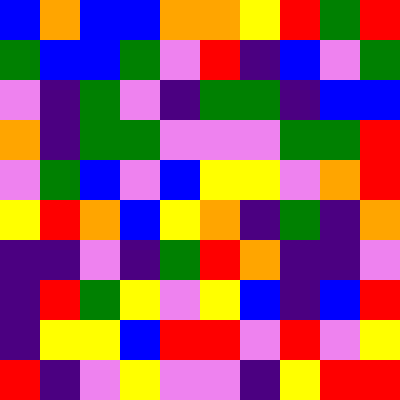[["blue", "orange", "blue", "blue", "orange", "orange", "yellow", "red", "green", "red"], ["green", "blue", "blue", "green", "violet", "red", "indigo", "blue", "violet", "green"], ["violet", "indigo", "green", "violet", "indigo", "green", "green", "indigo", "blue", "blue"], ["orange", "indigo", "green", "green", "violet", "violet", "violet", "green", "green", "red"], ["violet", "green", "blue", "violet", "blue", "yellow", "yellow", "violet", "orange", "red"], ["yellow", "red", "orange", "blue", "yellow", "orange", "indigo", "green", "indigo", "orange"], ["indigo", "indigo", "violet", "indigo", "green", "red", "orange", "indigo", "indigo", "violet"], ["indigo", "red", "green", "yellow", "violet", "yellow", "blue", "indigo", "blue", "red"], ["indigo", "yellow", "yellow", "blue", "red", "red", "violet", "red", "violet", "yellow"], ["red", "indigo", "violet", "yellow", "violet", "violet", "indigo", "yellow", "red", "red"]]